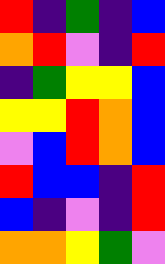[["red", "indigo", "green", "indigo", "blue"], ["orange", "red", "violet", "indigo", "red"], ["indigo", "green", "yellow", "yellow", "blue"], ["yellow", "yellow", "red", "orange", "blue"], ["violet", "blue", "red", "orange", "blue"], ["red", "blue", "blue", "indigo", "red"], ["blue", "indigo", "violet", "indigo", "red"], ["orange", "orange", "yellow", "green", "violet"]]